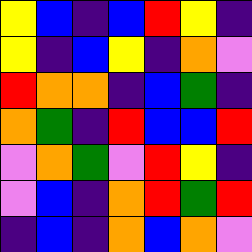[["yellow", "blue", "indigo", "blue", "red", "yellow", "indigo"], ["yellow", "indigo", "blue", "yellow", "indigo", "orange", "violet"], ["red", "orange", "orange", "indigo", "blue", "green", "indigo"], ["orange", "green", "indigo", "red", "blue", "blue", "red"], ["violet", "orange", "green", "violet", "red", "yellow", "indigo"], ["violet", "blue", "indigo", "orange", "red", "green", "red"], ["indigo", "blue", "indigo", "orange", "blue", "orange", "violet"]]